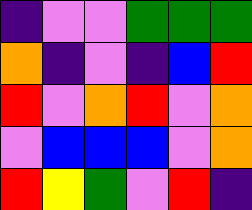[["indigo", "violet", "violet", "green", "green", "green"], ["orange", "indigo", "violet", "indigo", "blue", "red"], ["red", "violet", "orange", "red", "violet", "orange"], ["violet", "blue", "blue", "blue", "violet", "orange"], ["red", "yellow", "green", "violet", "red", "indigo"]]